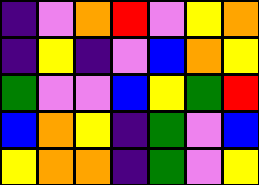[["indigo", "violet", "orange", "red", "violet", "yellow", "orange"], ["indigo", "yellow", "indigo", "violet", "blue", "orange", "yellow"], ["green", "violet", "violet", "blue", "yellow", "green", "red"], ["blue", "orange", "yellow", "indigo", "green", "violet", "blue"], ["yellow", "orange", "orange", "indigo", "green", "violet", "yellow"]]